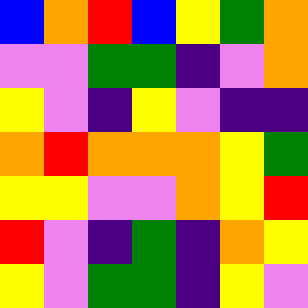[["blue", "orange", "red", "blue", "yellow", "green", "orange"], ["violet", "violet", "green", "green", "indigo", "violet", "orange"], ["yellow", "violet", "indigo", "yellow", "violet", "indigo", "indigo"], ["orange", "red", "orange", "orange", "orange", "yellow", "green"], ["yellow", "yellow", "violet", "violet", "orange", "yellow", "red"], ["red", "violet", "indigo", "green", "indigo", "orange", "yellow"], ["yellow", "violet", "green", "green", "indigo", "yellow", "violet"]]